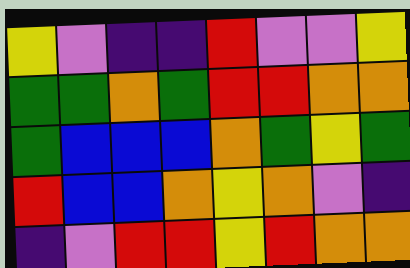[["yellow", "violet", "indigo", "indigo", "red", "violet", "violet", "yellow"], ["green", "green", "orange", "green", "red", "red", "orange", "orange"], ["green", "blue", "blue", "blue", "orange", "green", "yellow", "green"], ["red", "blue", "blue", "orange", "yellow", "orange", "violet", "indigo"], ["indigo", "violet", "red", "red", "yellow", "red", "orange", "orange"]]